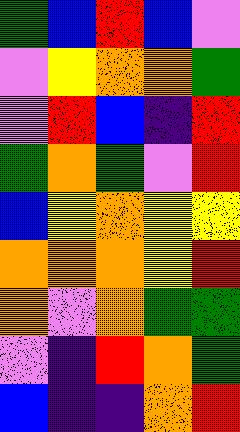[["green", "blue", "red", "blue", "violet"], ["violet", "yellow", "orange", "orange", "green"], ["violet", "red", "blue", "indigo", "red"], ["green", "orange", "green", "violet", "red"], ["blue", "yellow", "orange", "yellow", "yellow"], ["orange", "orange", "orange", "yellow", "red"], ["orange", "violet", "orange", "green", "green"], ["violet", "indigo", "red", "orange", "green"], ["blue", "indigo", "indigo", "orange", "red"]]